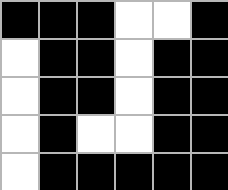[["black", "black", "black", "white", "white", "black"], ["white", "black", "black", "white", "black", "black"], ["white", "black", "black", "white", "black", "black"], ["white", "black", "white", "white", "black", "black"], ["white", "black", "black", "black", "black", "black"]]